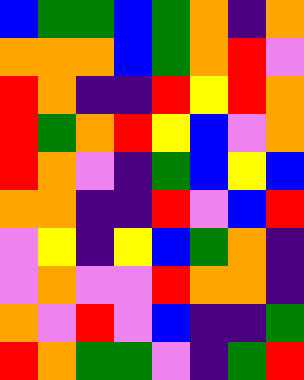[["blue", "green", "green", "blue", "green", "orange", "indigo", "orange"], ["orange", "orange", "orange", "blue", "green", "orange", "red", "violet"], ["red", "orange", "indigo", "indigo", "red", "yellow", "red", "orange"], ["red", "green", "orange", "red", "yellow", "blue", "violet", "orange"], ["red", "orange", "violet", "indigo", "green", "blue", "yellow", "blue"], ["orange", "orange", "indigo", "indigo", "red", "violet", "blue", "red"], ["violet", "yellow", "indigo", "yellow", "blue", "green", "orange", "indigo"], ["violet", "orange", "violet", "violet", "red", "orange", "orange", "indigo"], ["orange", "violet", "red", "violet", "blue", "indigo", "indigo", "green"], ["red", "orange", "green", "green", "violet", "indigo", "green", "red"]]